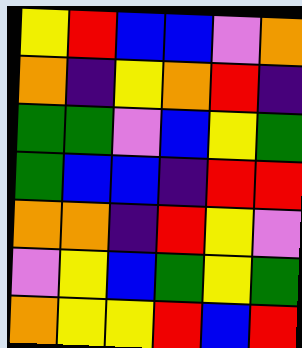[["yellow", "red", "blue", "blue", "violet", "orange"], ["orange", "indigo", "yellow", "orange", "red", "indigo"], ["green", "green", "violet", "blue", "yellow", "green"], ["green", "blue", "blue", "indigo", "red", "red"], ["orange", "orange", "indigo", "red", "yellow", "violet"], ["violet", "yellow", "blue", "green", "yellow", "green"], ["orange", "yellow", "yellow", "red", "blue", "red"]]